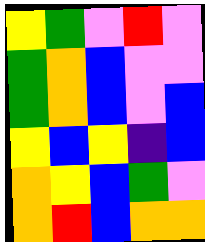[["yellow", "green", "violet", "red", "violet"], ["green", "orange", "blue", "violet", "violet"], ["green", "orange", "blue", "violet", "blue"], ["yellow", "blue", "yellow", "indigo", "blue"], ["orange", "yellow", "blue", "green", "violet"], ["orange", "red", "blue", "orange", "orange"]]